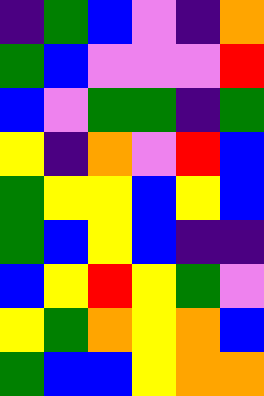[["indigo", "green", "blue", "violet", "indigo", "orange"], ["green", "blue", "violet", "violet", "violet", "red"], ["blue", "violet", "green", "green", "indigo", "green"], ["yellow", "indigo", "orange", "violet", "red", "blue"], ["green", "yellow", "yellow", "blue", "yellow", "blue"], ["green", "blue", "yellow", "blue", "indigo", "indigo"], ["blue", "yellow", "red", "yellow", "green", "violet"], ["yellow", "green", "orange", "yellow", "orange", "blue"], ["green", "blue", "blue", "yellow", "orange", "orange"]]